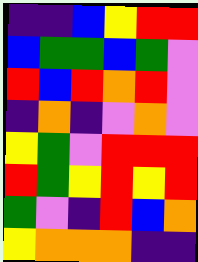[["indigo", "indigo", "blue", "yellow", "red", "red"], ["blue", "green", "green", "blue", "green", "violet"], ["red", "blue", "red", "orange", "red", "violet"], ["indigo", "orange", "indigo", "violet", "orange", "violet"], ["yellow", "green", "violet", "red", "red", "red"], ["red", "green", "yellow", "red", "yellow", "red"], ["green", "violet", "indigo", "red", "blue", "orange"], ["yellow", "orange", "orange", "orange", "indigo", "indigo"]]